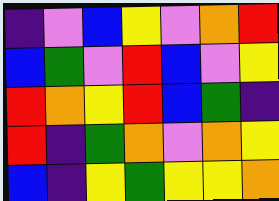[["indigo", "violet", "blue", "yellow", "violet", "orange", "red"], ["blue", "green", "violet", "red", "blue", "violet", "yellow"], ["red", "orange", "yellow", "red", "blue", "green", "indigo"], ["red", "indigo", "green", "orange", "violet", "orange", "yellow"], ["blue", "indigo", "yellow", "green", "yellow", "yellow", "orange"]]